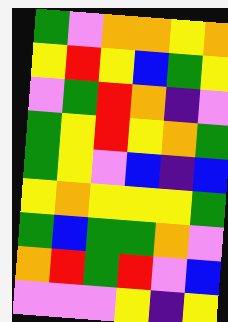[["green", "violet", "orange", "orange", "yellow", "orange"], ["yellow", "red", "yellow", "blue", "green", "yellow"], ["violet", "green", "red", "orange", "indigo", "violet"], ["green", "yellow", "red", "yellow", "orange", "green"], ["green", "yellow", "violet", "blue", "indigo", "blue"], ["yellow", "orange", "yellow", "yellow", "yellow", "green"], ["green", "blue", "green", "green", "orange", "violet"], ["orange", "red", "green", "red", "violet", "blue"], ["violet", "violet", "violet", "yellow", "indigo", "yellow"]]